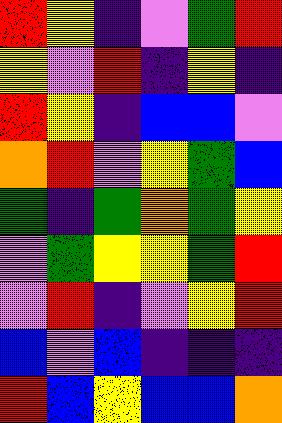[["red", "yellow", "indigo", "violet", "green", "red"], ["yellow", "violet", "red", "indigo", "yellow", "indigo"], ["red", "yellow", "indigo", "blue", "blue", "violet"], ["orange", "red", "violet", "yellow", "green", "blue"], ["green", "indigo", "green", "orange", "green", "yellow"], ["violet", "green", "yellow", "yellow", "green", "red"], ["violet", "red", "indigo", "violet", "yellow", "red"], ["blue", "violet", "blue", "indigo", "indigo", "indigo"], ["red", "blue", "yellow", "blue", "blue", "orange"]]